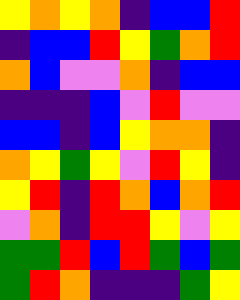[["yellow", "orange", "yellow", "orange", "indigo", "blue", "blue", "red"], ["indigo", "blue", "blue", "red", "yellow", "green", "orange", "red"], ["orange", "blue", "violet", "violet", "orange", "indigo", "blue", "blue"], ["indigo", "indigo", "indigo", "blue", "violet", "red", "violet", "violet"], ["blue", "blue", "indigo", "blue", "yellow", "orange", "orange", "indigo"], ["orange", "yellow", "green", "yellow", "violet", "red", "yellow", "indigo"], ["yellow", "red", "indigo", "red", "orange", "blue", "orange", "red"], ["violet", "orange", "indigo", "red", "red", "yellow", "violet", "yellow"], ["green", "green", "red", "blue", "red", "green", "blue", "green"], ["green", "red", "orange", "indigo", "indigo", "indigo", "green", "yellow"]]